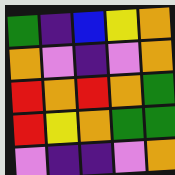[["green", "indigo", "blue", "yellow", "orange"], ["orange", "violet", "indigo", "violet", "orange"], ["red", "orange", "red", "orange", "green"], ["red", "yellow", "orange", "green", "green"], ["violet", "indigo", "indigo", "violet", "orange"]]